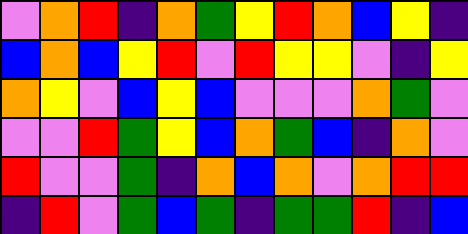[["violet", "orange", "red", "indigo", "orange", "green", "yellow", "red", "orange", "blue", "yellow", "indigo"], ["blue", "orange", "blue", "yellow", "red", "violet", "red", "yellow", "yellow", "violet", "indigo", "yellow"], ["orange", "yellow", "violet", "blue", "yellow", "blue", "violet", "violet", "violet", "orange", "green", "violet"], ["violet", "violet", "red", "green", "yellow", "blue", "orange", "green", "blue", "indigo", "orange", "violet"], ["red", "violet", "violet", "green", "indigo", "orange", "blue", "orange", "violet", "orange", "red", "red"], ["indigo", "red", "violet", "green", "blue", "green", "indigo", "green", "green", "red", "indigo", "blue"]]